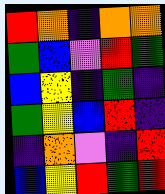[["red", "orange", "indigo", "orange", "orange"], ["green", "blue", "violet", "red", "green"], ["blue", "yellow", "indigo", "green", "indigo"], ["green", "yellow", "blue", "red", "indigo"], ["indigo", "orange", "violet", "indigo", "red"], ["blue", "yellow", "red", "green", "red"]]